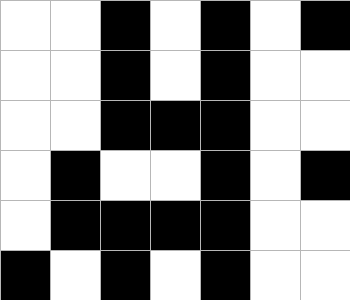[["white", "white", "black", "white", "black", "white", "black"], ["white", "white", "black", "white", "black", "white", "white"], ["white", "white", "black", "black", "black", "white", "white"], ["white", "black", "white", "white", "black", "white", "black"], ["white", "black", "black", "black", "black", "white", "white"], ["black", "white", "black", "white", "black", "white", "white"]]